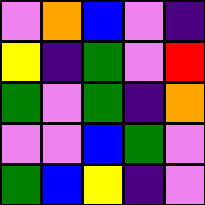[["violet", "orange", "blue", "violet", "indigo"], ["yellow", "indigo", "green", "violet", "red"], ["green", "violet", "green", "indigo", "orange"], ["violet", "violet", "blue", "green", "violet"], ["green", "blue", "yellow", "indigo", "violet"]]